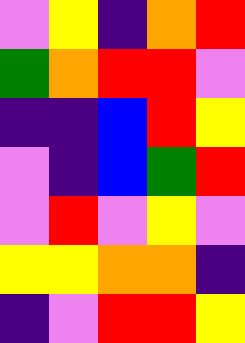[["violet", "yellow", "indigo", "orange", "red"], ["green", "orange", "red", "red", "violet"], ["indigo", "indigo", "blue", "red", "yellow"], ["violet", "indigo", "blue", "green", "red"], ["violet", "red", "violet", "yellow", "violet"], ["yellow", "yellow", "orange", "orange", "indigo"], ["indigo", "violet", "red", "red", "yellow"]]